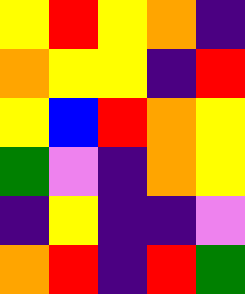[["yellow", "red", "yellow", "orange", "indigo"], ["orange", "yellow", "yellow", "indigo", "red"], ["yellow", "blue", "red", "orange", "yellow"], ["green", "violet", "indigo", "orange", "yellow"], ["indigo", "yellow", "indigo", "indigo", "violet"], ["orange", "red", "indigo", "red", "green"]]